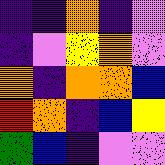[["indigo", "indigo", "orange", "indigo", "violet"], ["indigo", "violet", "yellow", "orange", "violet"], ["orange", "indigo", "orange", "orange", "blue"], ["red", "orange", "indigo", "blue", "yellow"], ["green", "blue", "indigo", "violet", "violet"]]